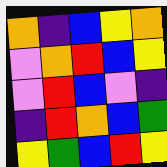[["orange", "indigo", "blue", "yellow", "orange"], ["violet", "orange", "red", "blue", "yellow"], ["violet", "red", "blue", "violet", "indigo"], ["indigo", "red", "orange", "blue", "green"], ["yellow", "green", "blue", "red", "yellow"]]